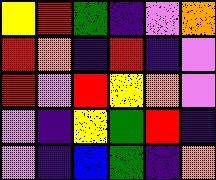[["yellow", "red", "green", "indigo", "violet", "orange"], ["red", "orange", "indigo", "red", "indigo", "violet"], ["red", "violet", "red", "yellow", "orange", "violet"], ["violet", "indigo", "yellow", "green", "red", "indigo"], ["violet", "indigo", "blue", "green", "indigo", "orange"]]